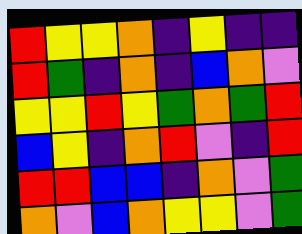[["red", "yellow", "yellow", "orange", "indigo", "yellow", "indigo", "indigo"], ["red", "green", "indigo", "orange", "indigo", "blue", "orange", "violet"], ["yellow", "yellow", "red", "yellow", "green", "orange", "green", "red"], ["blue", "yellow", "indigo", "orange", "red", "violet", "indigo", "red"], ["red", "red", "blue", "blue", "indigo", "orange", "violet", "green"], ["orange", "violet", "blue", "orange", "yellow", "yellow", "violet", "green"]]